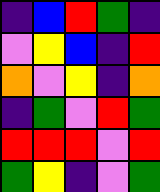[["indigo", "blue", "red", "green", "indigo"], ["violet", "yellow", "blue", "indigo", "red"], ["orange", "violet", "yellow", "indigo", "orange"], ["indigo", "green", "violet", "red", "green"], ["red", "red", "red", "violet", "red"], ["green", "yellow", "indigo", "violet", "green"]]